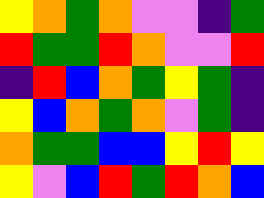[["yellow", "orange", "green", "orange", "violet", "violet", "indigo", "green"], ["red", "green", "green", "red", "orange", "violet", "violet", "red"], ["indigo", "red", "blue", "orange", "green", "yellow", "green", "indigo"], ["yellow", "blue", "orange", "green", "orange", "violet", "green", "indigo"], ["orange", "green", "green", "blue", "blue", "yellow", "red", "yellow"], ["yellow", "violet", "blue", "red", "green", "red", "orange", "blue"]]